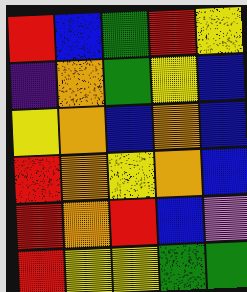[["red", "blue", "green", "red", "yellow"], ["indigo", "orange", "green", "yellow", "blue"], ["yellow", "orange", "blue", "orange", "blue"], ["red", "orange", "yellow", "orange", "blue"], ["red", "orange", "red", "blue", "violet"], ["red", "yellow", "yellow", "green", "green"]]